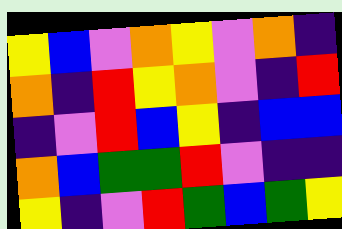[["yellow", "blue", "violet", "orange", "yellow", "violet", "orange", "indigo"], ["orange", "indigo", "red", "yellow", "orange", "violet", "indigo", "red"], ["indigo", "violet", "red", "blue", "yellow", "indigo", "blue", "blue"], ["orange", "blue", "green", "green", "red", "violet", "indigo", "indigo"], ["yellow", "indigo", "violet", "red", "green", "blue", "green", "yellow"]]